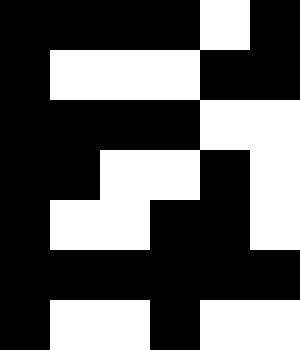[["black", "black", "black", "black", "white", "black"], ["black", "white", "white", "white", "black", "black"], ["black", "black", "black", "black", "white", "white"], ["black", "black", "white", "white", "black", "white"], ["black", "white", "white", "black", "black", "white"], ["black", "black", "black", "black", "black", "black"], ["black", "white", "white", "black", "white", "white"]]